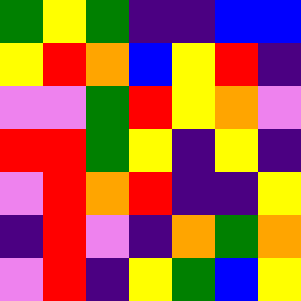[["green", "yellow", "green", "indigo", "indigo", "blue", "blue"], ["yellow", "red", "orange", "blue", "yellow", "red", "indigo"], ["violet", "violet", "green", "red", "yellow", "orange", "violet"], ["red", "red", "green", "yellow", "indigo", "yellow", "indigo"], ["violet", "red", "orange", "red", "indigo", "indigo", "yellow"], ["indigo", "red", "violet", "indigo", "orange", "green", "orange"], ["violet", "red", "indigo", "yellow", "green", "blue", "yellow"]]